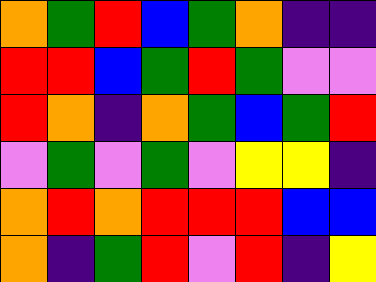[["orange", "green", "red", "blue", "green", "orange", "indigo", "indigo"], ["red", "red", "blue", "green", "red", "green", "violet", "violet"], ["red", "orange", "indigo", "orange", "green", "blue", "green", "red"], ["violet", "green", "violet", "green", "violet", "yellow", "yellow", "indigo"], ["orange", "red", "orange", "red", "red", "red", "blue", "blue"], ["orange", "indigo", "green", "red", "violet", "red", "indigo", "yellow"]]